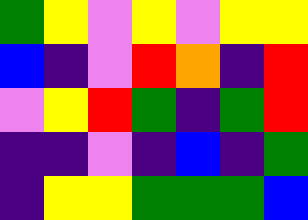[["green", "yellow", "violet", "yellow", "violet", "yellow", "yellow"], ["blue", "indigo", "violet", "red", "orange", "indigo", "red"], ["violet", "yellow", "red", "green", "indigo", "green", "red"], ["indigo", "indigo", "violet", "indigo", "blue", "indigo", "green"], ["indigo", "yellow", "yellow", "green", "green", "green", "blue"]]